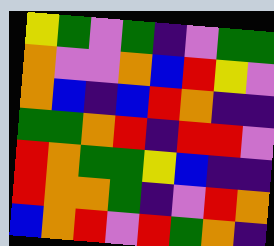[["yellow", "green", "violet", "green", "indigo", "violet", "green", "green"], ["orange", "violet", "violet", "orange", "blue", "red", "yellow", "violet"], ["orange", "blue", "indigo", "blue", "red", "orange", "indigo", "indigo"], ["green", "green", "orange", "red", "indigo", "red", "red", "violet"], ["red", "orange", "green", "green", "yellow", "blue", "indigo", "indigo"], ["red", "orange", "orange", "green", "indigo", "violet", "red", "orange"], ["blue", "orange", "red", "violet", "red", "green", "orange", "indigo"]]